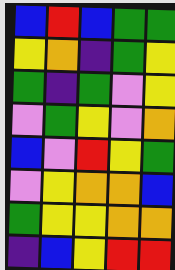[["blue", "red", "blue", "green", "green"], ["yellow", "orange", "indigo", "green", "yellow"], ["green", "indigo", "green", "violet", "yellow"], ["violet", "green", "yellow", "violet", "orange"], ["blue", "violet", "red", "yellow", "green"], ["violet", "yellow", "orange", "orange", "blue"], ["green", "yellow", "yellow", "orange", "orange"], ["indigo", "blue", "yellow", "red", "red"]]